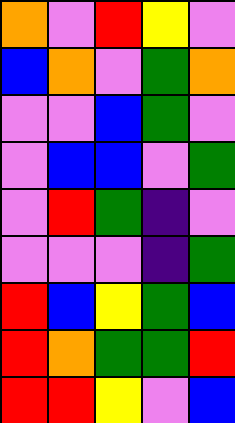[["orange", "violet", "red", "yellow", "violet"], ["blue", "orange", "violet", "green", "orange"], ["violet", "violet", "blue", "green", "violet"], ["violet", "blue", "blue", "violet", "green"], ["violet", "red", "green", "indigo", "violet"], ["violet", "violet", "violet", "indigo", "green"], ["red", "blue", "yellow", "green", "blue"], ["red", "orange", "green", "green", "red"], ["red", "red", "yellow", "violet", "blue"]]